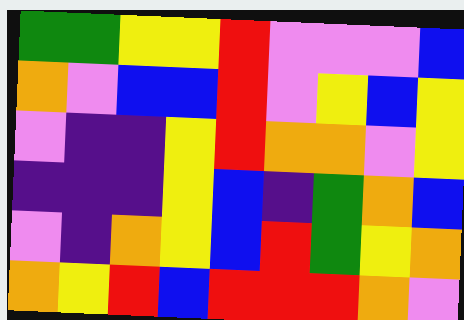[["green", "green", "yellow", "yellow", "red", "violet", "violet", "violet", "blue"], ["orange", "violet", "blue", "blue", "red", "violet", "yellow", "blue", "yellow"], ["violet", "indigo", "indigo", "yellow", "red", "orange", "orange", "violet", "yellow"], ["indigo", "indigo", "indigo", "yellow", "blue", "indigo", "green", "orange", "blue"], ["violet", "indigo", "orange", "yellow", "blue", "red", "green", "yellow", "orange"], ["orange", "yellow", "red", "blue", "red", "red", "red", "orange", "violet"]]